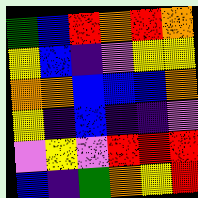[["green", "blue", "red", "orange", "red", "orange"], ["yellow", "blue", "indigo", "violet", "yellow", "yellow"], ["orange", "orange", "blue", "blue", "blue", "orange"], ["yellow", "indigo", "blue", "indigo", "indigo", "violet"], ["violet", "yellow", "violet", "red", "red", "red"], ["blue", "indigo", "green", "orange", "yellow", "red"]]